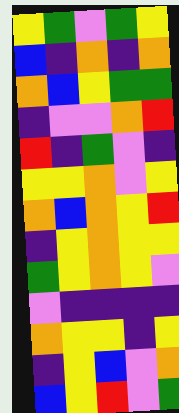[["yellow", "green", "violet", "green", "yellow"], ["blue", "indigo", "orange", "indigo", "orange"], ["orange", "blue", "yellow", "green", "green"], ["indigo", "violet", "violet", "orange", "red"], ["red", "indigo", "green", "violet", "indigo"], ["yellow", "yellow", "orange", "violet", "yellow"], ["orange", "blue", "orange", "yellow", "red"], ["indigo", "yellow", "orange", "yellow", "yellow"], ["green", "yellow", "orange", "yellow", "violet"], ["violet", "indigo", "indigo", "indigo", "indigo"], ["orange", "yellow", "yellow", "indigo", "yellow"], ["indigo", "yellow", "blue", "violet", "orange"], ["blue", "yellow", "red", "violet", "green"]]